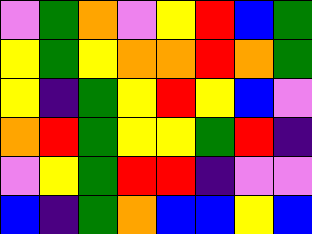[["violet", "green", "orange", "violet", "yellow", "red", "blue", "green"], ["yellow", "green", "yellow", "orange", "orange", "red", "orange", "green"], ["yellow", "indigo", "green", "yellow", "red", "yellow", "blue", "violet"], ["orange", "red", "green", "yellow", "yellow", "green", "red", "indigo"], ["violet", "yellow", "green", "red", "red", "indigo", "violet", "violet"], ["blue", "indigo", "green", "orange", "blue", "blue", "yellow", "blue"]]